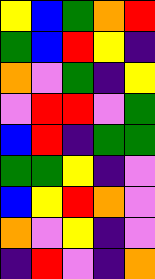[["yellow", "blue", "green", "orange", "red"], ["green", "blue", "red", "yellow", "indigo"], ["orange", "violet", "green", "indigo", "yellow"], ["violet", "red", "red", "violet", "green"], ["blue", "red", "indigo", "green", "green"], ["green", "green", "yellow", "indigo", "violet"], ["blue", "yellow", "red", "orange", "violet"], ["orange", "violet", "yellow", "indigo", "violet"], ["indigo", "red", "violet", "indigo", "orange"]]